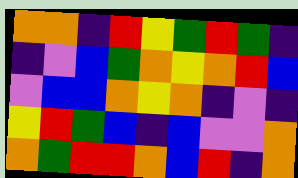[["orange", "orange", "indigo", "red", "yellow", "green", "red", "green", "indigo"], ["indigo", "violet", "blue", "green", "orange", "yellow", "orange", "red", "blue"], ["violet", "blue", "blue", "orange", "yellow", "orange", "indigo", "violet", "indigo"], ["yellow", "red", "green", "blue", "indigo", "blue", "violet", "violet", "orange"], ["orange", "green", "red", "red", "orange", "blue", "red", "indigo", "orange"]]